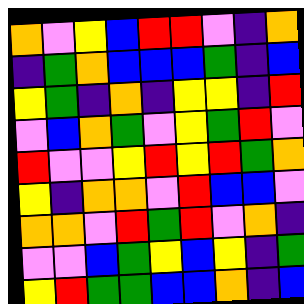[["orange", "violet", "yellow", "blue", "red", "red", "violet", "indigo", "orange"], ["indigo", "green", "orange", "blue", "blue", "blue", "green", "indigo", "blue"], ["yellow", "green", "indigo", "orange", "indigo", "yellow", "yellow", "indigo", "red"], ["violet", "blue", "orange", "green", "violet", "yellow", "green", "red", "violet"], ["red", "violet", "violet", "yellow", "red", "yellow", "red", "green", "orange"], ["yellow", "indigo", "orange", "orange", "violet", "red", "blue", "blue", "violet"], ["orange", "orange", "violet", "red", "green", "red", "violet", "orange", "indigo"], ["violet", "violet", "blue", "green", "yellow", "blue", "yellow", "indigo", "green"], ["yellow", "red", "green", "green", "blue", "blue", "orange", "indigo", "blue"]]